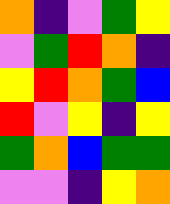[["orange", "indigo", "violet", "green", "yellow"], ["violet", "green", "red", "orange", "indigo"], ["yellow", "red", "orange", "green", "blue"], ["red", "violet", "yellow", "indigo", "yellow"], ["green", "orange", "blue", "green", "green"], ["violet", "violet", "indigo", "yellow", "orange"]]